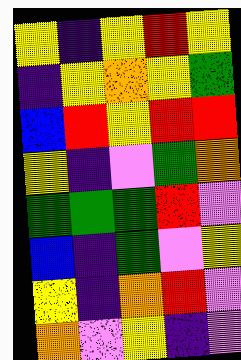[["yellow", "indigo", "yellow", "red", "yellow"], ["indigo", "yellow", "orange", "yellow", "green"], ["blue", "red", "yellow", "red", "red"], ["yellow", "indigo", "violet", "green", "orange"], ["green", "green", "green", "red", "violet"], ["blue", "indigo", "green", "violet", "yellow"], ["yellow", "indigo", "orange", "red", "violet"], ["orange", "violet", "yellow", "indigo", "violet"]]